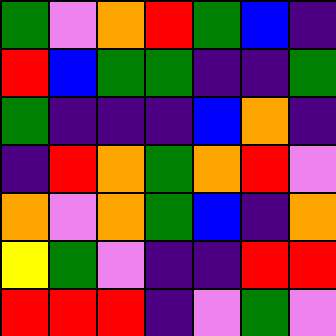[["green", "violet", "orange", "red", "green", "blue", "indigo"], ["red", "blue", "green", "green", "indigo", "indigo", "green"], ["green", "indigo", "indigo", "indigo", "blue", "orange", "indigo"], ["indigo", "red", "orange", "green", "orange", "red", "violet"], ["orange", "violet", "orange", "green", "blue", "indigo", "orange"], ["yellow", "green", "violet", "indigo", "indigo", "red", "red"], ["red", "red", "red", "indigo", "violet", "green", "violet"]]